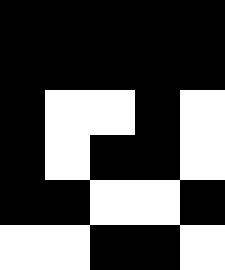[["black", "black", "black", "black", "black"], ["black", "black", "black", "black", "black"], ["black", "white", "white", "black", "white"], ["black", "white", "black", "black", "white"], ["black", "black", "white", "white", "black"], ["white", "white", "black", "black", "white"]]